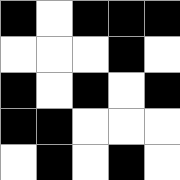[["black", "white", "black", "black", "black"], ["white", "white", "white", "black", "white"], ["black", "white", "black", "white", "black"], ["black", "black", "white", "white", "white"], ["white", "black", "white", "black", "white"]]